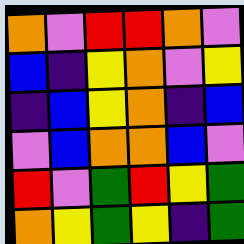[["orange", "violet", "red", "red", "orange", "violet"], ["blue", "indigo", "yellow", "orange", "violet", "yellow"], ["indigo", "blue", "yellow", "orange", "indigo", "blue"], ["violet", "blue", "orange", "orange", "blue", "violet"], ["red", "violet", "green", "red", "yellow", "green"], ["orange", "yellow", "green", "yellow", "indigo", "green"]]